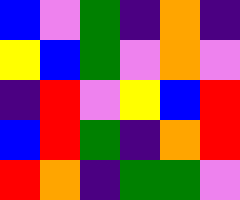[["blue", "violet", "green", "indigo", "orange", "indigo"], ["yellow", "blue", "green", "violet", "orange", "violet"], ["indigo", "red", "violet", "yellow", "blue", "red"], ["blue", "red", "green", "indigo", "orange", "red"], ["red", "orange", "indigo", "green", "green", "violet"]]